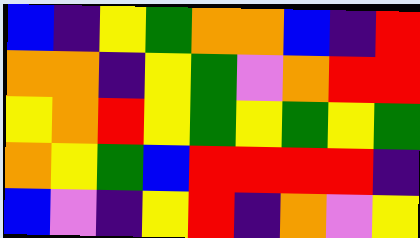[["blue", "indigo", "yellow", "green", "orange", "orange", "blue", "indigo", "red"], ["orange", "orange", "indigo", "yellow", "green", "violet", "orange", "red", "red"], ["yellow", "orange", "red", "yellow", "green", "yellow", "green", "yellow", "green"], ["orange", "yellow", "green", "blue", "red", "red", "red", "red", "indigo"], ["blue", "violet", "indigo", "yellow", "red", "indigo", "orange", "violet", "yellow"]]